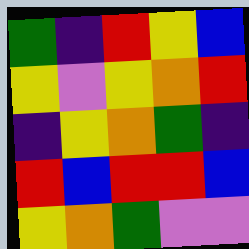[["green", "indigo", "red", "yellow", "blue"], ["yellow", "violet", "yellow", "orange", "red"], ["indigo", "yellow", "orange", "green", "indigo"], ["red", "blue", "red", "red", "blue"], ["yellow", "orange", "green", "violet", "violet"]]